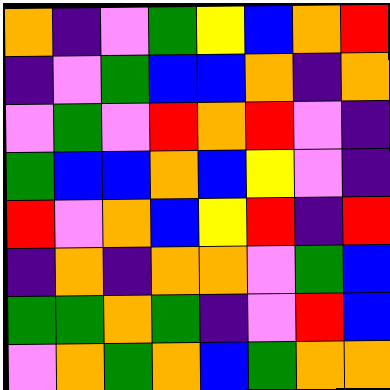[["orange", "indigo", "violet", "green", "yellow", "blue", "orange", "red"], ["indigo", "violet", "green", "blue", "blue", "orange", "indigo", "orange"], ["violet", "green", "violet", "red", "orange", "red", "violet", "indigo"], ["green", "blue", "blue", "orange", "blue", "yellow", "violet", "indigo"], ["red", "violet", "orange", "blue", "yellow", "red", "indigo", "red"], ["indigo", "orange", "indigo", "orange", "orange", "violet", "green", "blue"], ["green", "green", "orange", "green", "indigo", "violet", "red", "blue"], ["violet", "orange", "green", "orange", "blue", "green", "orange", "orange"]]